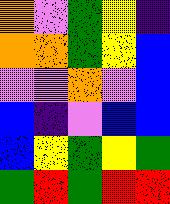[["orange", "violet", "green", "yellow", "indigo"], ["orange", "orange", "green", "yellow", "blue"], ["violet", "violet", "orange", "violet", "blue"], ["blue", "indigo", "violet", "blue", "blue"], ["blue", "yellow", "green", "yellow", "green"], ["green", "red", "green", "red", "red"]]